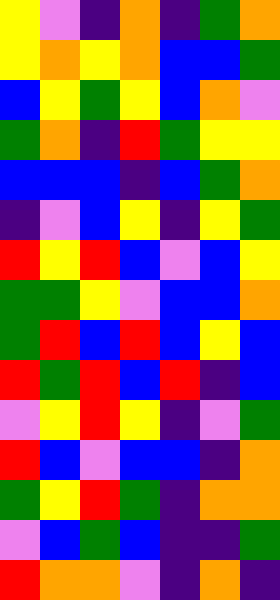[["yellow", "violet", "indigo", "orange", "indigo", "green", "orange"], ["yellow", "orange", "yellow", "orange", "blue", "blue", "green"], ["blue", "yellow", "green", "yellow", "blue", "orange", "violet"], ["green", "orange", "indigo", "red", "green", "yellow", "yellow"], ["blue", "blue", "blue", "indigo", "blue", "green", "orange"], ["indigo", "violet", "blue", "yellow", "indigo", "yellow", "green"], ["red", "yellow", "red", "blue", "violet", "blue", "yellow"], ["green", "green", "yellow", "violet", "blue", "blue", "orange"], ["green", "red", "blue", "red", "blue", "yellow", "blue"], ["red", "green", "red", "blue", "red", "indigo", "blue"], ["violet", "yellow", "red", "yellow", "indigo", "violet", "green"], ["red", "blue", "violet", "blue", "blue", "indigo", "orange"], ["green", "yellow", "red", "green", "indigo", "orange", "orange"], ["violet", "blue", "green", "blue", "indigo", "indigo", "green"], ["red", "orange", "orange", "violet", "indigo", "orange", "indigo"]]